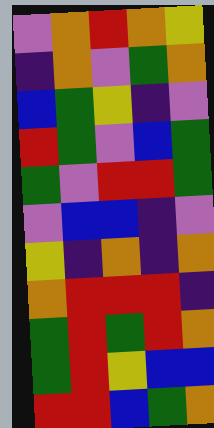[["violet", "orange", "red", "orange", "yellow"], ["indigo", "orange", "violet", "green", "orange"], ["blue", "green", "yellow", "indigo", "violet"], ["red", "green", "violet", "blue", "green"], ["green", "violet", "red", "red", "green"], ["violet", "blue", "blue", "indigo", "violet"], ["yellow", "indigo", "orange", "indigo", "orange"], ["orange", "red", "red", "red", "indigo"], ["green", "red", "green", "red", "orange"], ["green", "red", "yellow", "blue", "blue"], ["red", "red", "blue", "green", "orange"]]